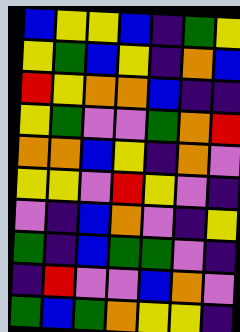[["blue", "yellow", "yellow", "blue", "indigo", "green", "yellow"], ["yellow", "green", "blue", "yellow", "indigo", "orange", "blue"], ["red", "yellow", "orange", "orange", "blue", "indigo", "indigo"], ["yellow", "green", "violet", "violet", "green", "orange", "red"], ["orange", "orange", "blue", "yellow", "indigo", "orange", "violet"], ["yellow", "yellow", "violet", "red", "yellow", "violet", "indigo"], ["violet", "indigo", "blue", "orange", "violet", "indigo", "yellow"], ["green", "indigo", "blue", "green", "green", "violet", "indigo"], ["indigo", "red", "violet", "violet", "blue", "orange", "violet"], ["green", "blue", "green", "orange", "yellow", "yellow", "indigo"]]